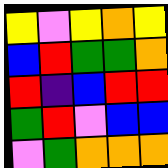[["yellow", "violet", "yellow", "orange", "yellow"], ["blue", "red", "green", "green", "orange"], ["red", "indigo", "blue", "red", "red"], ["green", "red", "violet", "blue", "blue"], ["violet", "green", "orange", "orange", "orange"]]